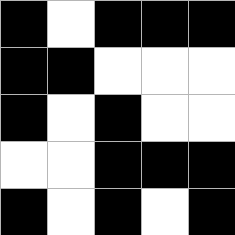[["black", "white", "black", "black", "black"], ["black", "black", "white", "white", "white"], ["black", "white", "black", "white", "white"], ["white", "white", "black", "black", "black"], ["black", "white", "black", "white", "black"]]